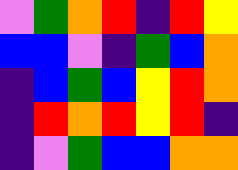[["violet", "green", "orange", "red", "indigo", "red", "yellow"], ["blue", "blue", "violet", "indigo", "green", "blue", "orange"], ["indigo", "blue", "green", "blue", "yellow", "red", "orange"], ["indigo", "red", "orange", "red", "yellow", "red", "indigo"], ["indigo", "violet", "green", "blue", "blue", "orange", "orange"]]